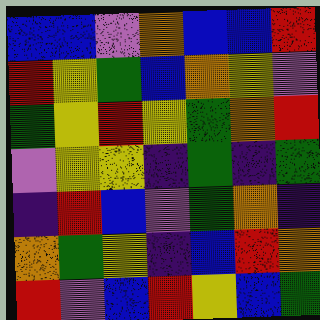[["blue", "blue", "violet", "orange", "blue", "blue", "red"], ["red", "yellow", "green", "blue", "orange", "yellow", "violet"], ["green", "yellow", "red", "yellow", "green", "orange", "red"], ["violet", "yellow", "yellow", "indigo", "green", "indigo", "green"], ["indigo", "red", "blue", "violet", "green", "orange", "indigo"], ["orange", "green", "yellow", "indigo", "blue", "red", "orange"], ["red", "violet", "blue", "red", "yellow", "blue", "green"]]